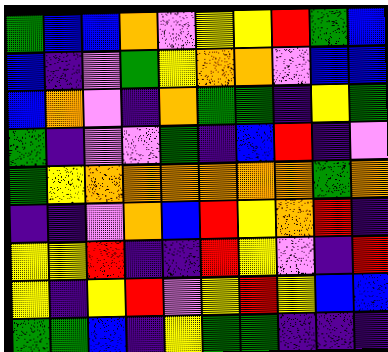[["green", "blue", "blue", "orange", "violet", "yellow", "yellow", "red", "green", "blue"], ["blue", "indigo", "violet", "green", "yellow", "orange", "orange", "violet", "blue", "blue"], ["blue", "orange", "violet", "indigo", "orange", "green", "green", "indigo", "yellow", "green"], ["green", "indigo", "violet", "violet", "green", "indigo", "blue", "red", "indigo", "violet"], ["green", "yellow", "orange", "orange", "orange", "orange", "orange", "orange", "green", "orange"], ["indigo", "indigo", "violet", "orange", "blue", "red", "yellow", "orange", "red", "indigo"], ["yellow", "yellow", "red", "indigo", "indigo", "red", "yellow", "violet", "indigo", "red"], ["yellow", "indigo", "yellow", "red", "violet", "yellow", "red", "yellow", "blue", "blue"], ["green", "green", "blue", "indigo", "yellow", "green", "green", "indigo", "indigo", "indigo"]]